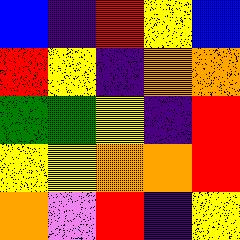[["blue", "indigo", "red", "yellow", "blue"], ["red", "yellow", "indigo", "orange", "orange"], ["green", "green", "yellow", "indigo", "red"], ["yellow", "yellow", "orange", "orange", "red"], ["orange", "violet", "red", "indigo", "yellow"]]